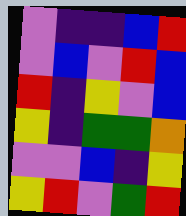[["violet", "indigo", "indigo", "blue", "red"], ["violet", "blue", "violet", "red", "blue"], ["red", "indigo", "yellow", "violet", "blue"], ["yellow", "indigo", "green", "green", "orange"], ["violet", "violet", "blue", "indigo", "yellow"], ["yellow", "red", "violet", "green", "red"]]